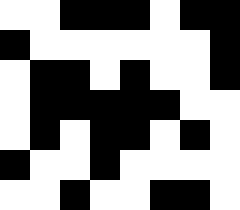[["white", "white", "black", "black", "black", "white", "black", "black"], ["black", "white", "white", "white", "white", "white", "white", "black"], ["white", "black", "black", "white", "black", "white", "white", "black"], ["white", "black", "black", "black", "black", "black", "white", "white"], ["white", "black", "white", "black", "black", "white", "black", "white"], ["black", "white", "white", "black", "white", "white", "white", "white"], ["white", "white", "black", "white", "white", "black", "black", "white"]]